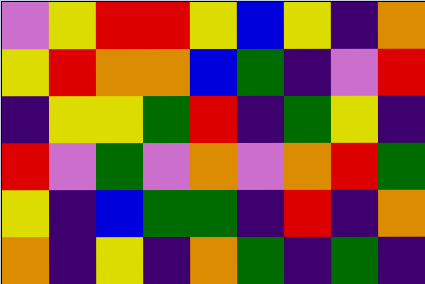[["violet", "yellow", "red", "red", "yellow", "blue", "yellow", "indigo", "orange"], ["yellow", "red", "orange", "orange", "blue", "green", "indigo", "violet", "red"], ["indigo", "yellow", "yellow", "green", "red", "indigo", "green", "yellow", "indigo"], ["red", "violet", "green", "violet", "orange", "violet", "orange", "red", "green"], ["yellow", "indigo", "blue", "green", "green", "indigo", "red", "indigo", "orange"], ["orange", "indigo", "yellow", "indigo", "orange", "green", "indigo", "green", "indigo"]]